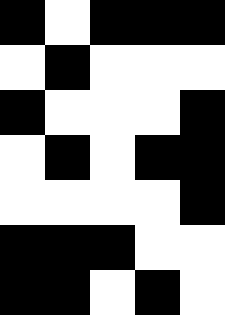[["black", "white", "black", "black", "black"], ["white", "black", "white", "white", "white"], ["black", "white", "white", "white", "black"], ["white", "black", "white", "black", "black"], ["white", "white", "white", "white", "black"], ["black", "black", "black", "white", "white"], ["black", "black", "white", "black", "white"]]